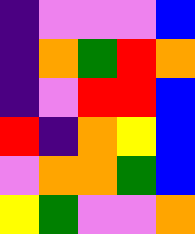[["indigo", "violet", "violet", "violet", "blue"], ["indigo", "orange", "green", "red", "orange"], ["indigo", "violet", "red", "red", "blue"], ["red", "indigo", "orange", "yellow", "blue"], ["violet", "orange", "orange", "green", "blue"], ["yellow", "green", "violet", "violet", "orange"]]